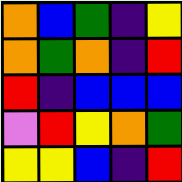[["orange", "blue", "green", "indigo", "yellow"], ["orange", "green", "orange", "indigo", "red"], ["red", "indigo", "blue", "blue", "blue"], ["violet", "red", "yellow", "orange", "green"], ["yellow", "yellow", "blue", "indigo", "red"]]